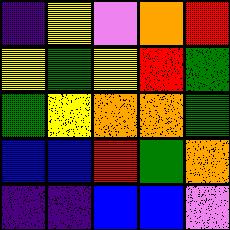[["indigo", "yellow", "violet", "orange", "red"], ["yellow", "green", "yellow", "red", "green"], ["green", "yellow", "orange", "orange", "green"], ["blue", "blue", "red", "green", "orange"], ["indigo", "indigo", "blue", "blue", "violet"]]